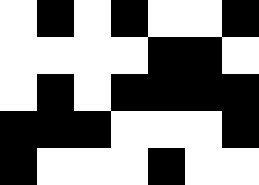[["white", "black", "white", "black", "white", "white", "black"], ["white", "white", "white", "white", "black", "black", "white"], ["white", "black", "white", "black", "black", "black", "black"], ["black", "black", "black", "white", "white", "white", "black"], ["black", "white", "white", "white", "black", "white", "white"]]